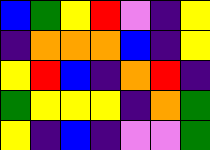[["blue", "green", "yellow", "red", "violet", "indigo", "yellow"], ["indigo", "orange", "orange", "orange", "blue", "indigo", "yellow"], ["yellow", "red", "blue", "indigo", "orange", "red", "indigo"], ["green", "yellow", "yellow", "yellow", "indigo", "orange", "green"], ["yellow", "indigo", "blue", "indigo", "violet", "violet", "green"]]